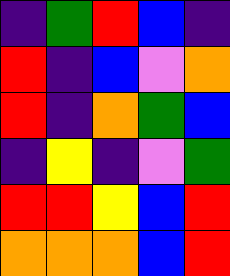[["indigo", "green", "red", "blue", "indigo"], ["red", "indigo", "blue", "violet", "orange"], ["red", "indigo", "orange", "green", "blue"], ["indigo", "yellow", "indigo", "violet", "green"], ["red", "red", "yellow", "blue", "red"], ["orange", "orange", "orange", "blue", "red"]]